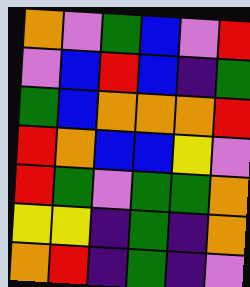[["orange", "violet", "green", "blue", "violet", "red"], ["violet", "blue", "red", "blue", "indigo", "green"], ["green", "blue", "orange", "orange", "orange", "red"], ["red", "orange", "blue", "blue", "yellow", "violet"], ["red", "green", "violet", "green", "green", "orange"], ["yellow", "yellow", "indigo", "green", "indigo", "orange"], ["orange", "red", "indigo", "green", "indigo", "violet"]]